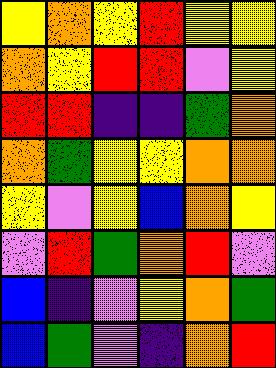[["yellow", "orange", "yellow", "red", "yellow", "yellow"], ["orange", "yellow", "red", "red", "violet", "yellow"], ["red", "red", "indigo", "indigo", "green", "orange"], ["orange", "green", "yellow", "yellow", "orange", "orange"], ["yellow", "violet", "yellow", "blue", "orange", "yellow"], ["violet", "red", "green", "orange", "red", "violet"], ["blue", "indigo", "violet", "yellow", "orange", "green"], ["blue", "green", "violet", "indigo", "orange", "red"]]